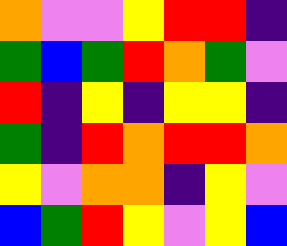[["orange", "violet", "violet", "yellow", "red", "red", "indigo"], ["green", "blue", "green", "red", "orange", "green", "violet"], ["red", "indigo", "yellow", "indigo", "yellow", "yellow", "indigo"], ["green", "indigo", "red", "orange", "red", "red", "orange"], ["yellow", "violet", "orange", "orange", "indigo", "yellow", "violet"], ["blue", "green", "red", "yellow", "violet", "yellow", "blue"]]